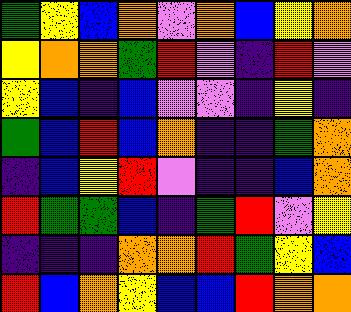[["green", "yellow", "blue", "orange", "violet", "orange", "blue", "yellow", "orange"], ["yellow", "orange", "orange", "green", "red", "violet", "indigo", "red", "violet"], ["yellow", "blue", "indigo", "blue", "violet", "violet", "indigo", "yellow", "indigo"], ["green", "blue", "red", "blue", "orange", "indigo", "indigo", "green", "orange"], ["indigo", "blue", "yellow", "red", "violet", "indigo", "indigo", "blue", "orange"], ["red", "green", "green", "blue", "indigo", "green", "red", "violet", "yellow"], ["indigo", "indigo", "indigo", "orange", "orange", "red", "green", "yellow", "blue"], ["red", "blue", "orange", "yellow", "blue", "blue", "red", "orange", "orange"]]